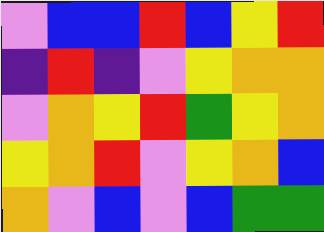[["violet", "blue", "blue", "red", "blue", "yellow", "red"], ["indigo", "red", "indigo", "violet", "yellow", "orange", "orange"], ["violet", "orange", "yellow", "red", "green", "yellow", "orange"], ["yellow", "orange", "red", "violet", "yellow", "orange", "blue"], ["orange", "violet", "blue", "violet", "blue", "green", "green"]]